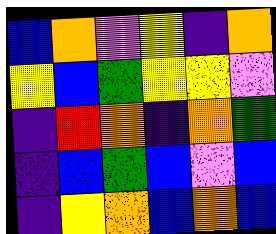[["blue", "orange", "violet", "yellow", "indigo", "orange"], ["yellow", "blue", "green", "yellow", "yellow", "violet"], ["indigo", "red", "orange", "indigo", "orange", "green"], ["indigo", "blue", "green", "blue", "violet", "blue"], ["indigo", "yellow", "orange", "blue", "orange", "blue"]]